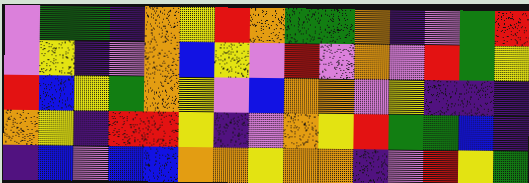[["violet", "green", "green", "indigo", "orange", "yellow", "red", "orange", "green", "green", "orange", "indigo", "violet", "green", "red"], ["violet", "yellow", "indigo", "violet", "orange", "blue", "yellow", "violet", "red", "violet", "orange", "violet", "red", "green", "yellow"], ["red", "blue", "yellow", "green", "orange", "yellow", "violet", "blue", "orange", "orange", "violet", "yellow", "indigo", "indigo", "indigo"], ["orange", "yellow", "indigo", "red", "red", "yellow", "indigo", "violet", "orange", "yellow", "red", "green", "green", "blue", "indigo"], ["indigo", "blue", "violet", "blue", "blue", "orange", "orange", "yellow", "orange", "orange", "indigo", "violet", "red", "yellow", "green"]]